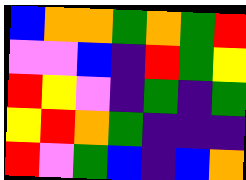[["blue", "orange", "orange", "green", "orange", "green", "red"], ["violet", "violet", "blue", "indigo", "red", "green", "yellow"], ["red", "yellow", "violet", "indigo", "green", "indigo", "green"], ["yellow", "red", "orange", "green", "indigo", "indigo", "indigo"], ["red", "violet", "green", "blue", "indigo", "blue", "orange"]]